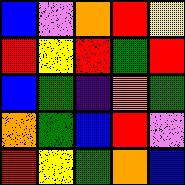[["blue", "violet", "orange", "red", "yellow"], ["red", "yellow", "red", "green", "red"], ["blue", "green", "indigo", "orange", "green"], ["orange", "green", "blue", "red", "violet"], ["red", "yellow", "green", "orange", "blue"]]